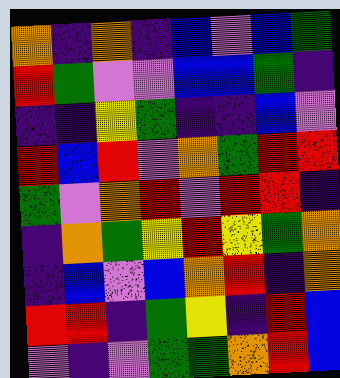[["orange", "indigo", "orange", "indigo", "blue", "violet", "blue", "green"], ["red", "green", "violet", "violet", "blue", "blue", "green", "indigo"], ["indigo", "indigo", "yellow", "green", "indigo", "indigo", "blue", "violet"], ["red", "blue", "red", "violet", "orange", "green", "red", "red"], ["green", "violet", "orange", "red", "violet", "red", "red", "indigo"], ["indigo", "orange", "green", "yellow", "red", "yellow", "green", "orange"], ["indigo", "blue", "violet", "blue", "orange", "red", "indigo", "orange"], ["red", "red", "indigo", "green", "yellow", "indigo", "red", "blue"], ["violet", "indigo", "violet", "green", "green", "orange", "red", "blue"]]